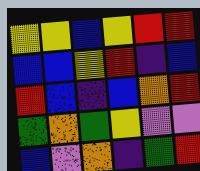[["yellow", "yellow", "blue", "yellow", "red", "red"], ["blue", "blue", "yellow", "red", "indigo", "blue"], ["red", "blue", "indigo", "blue", "orange", "red"], ["green", "orange", "green", "yellow", "violet", "violet"], ["blue", "violet", "orange", "indigo", "green", "red"]]